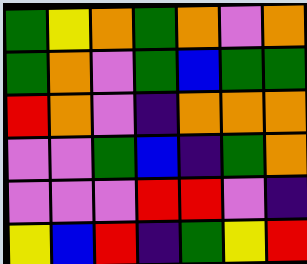[["green", "yellow", "orange", "green", "orange", "violet", "orange"], ["green", "orange", "violet", "green", "blue", "green", "green"], ["red", "orange", "violet", "indigo", "orange", "orange", "orange"], ["violet", "violet", "green", "blue", "indigo", "green", "orange"], ["violet", "violet", "violet", "red", "red", "violet", "indigo"], ["yellow", "blue", "red", "indigo", "green", "yellow", "red"]]